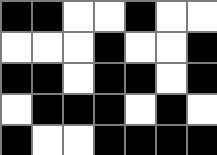[["black", "black", "white", "white", "black", "white", "white"], ["white", "white", "white", "black", "white", "white", "black"], ["black", "black", "white", "black", "black", "white", "black"], ["white", "black", "black", "black", "white", "black", "white"], ["black", "white", "white", "black", "black", "black", "black"]]